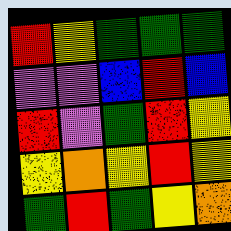[["red", "yellow", "green", "green", "green"], ["violet", "violet", "blue", "red", "blue"], ["red", "violet", "green", "red", "yellow"], ["yellow", "orange", "yellow", "red", "yellow"], ["green", "red", "green", "yellow", "orange"]]